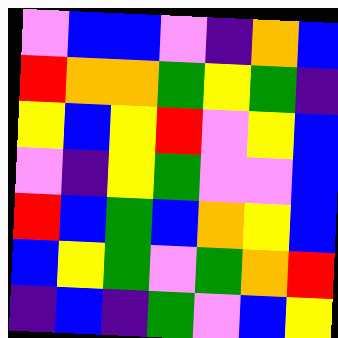[["violet", "blue", "blue", "violet", "indigo", "orange", "blue"], ["red", "orange", "orange", "green", "yellow", "green", "indigo"], ["yellow", "blue", "yellow", "red", "violet", "yellow", "blue"], ["violet", "indigo", "yellow", "green", "violet", "violet", "blue"], ["red", "blue", "green", "blue", "orange", "yellow", "blue"], ["blue", "yellow", "green", "violet", "green", "orange", "red"], ["indigo", "blue", "indigo", "green", "violet", "blue", "yellow"]]